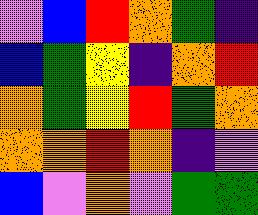[["violet", "blue", "red", "orange", "green", "indigo"], ["blue", "green", "yellow", "indigo", "orange", "red"], ["orange", "green", "yellow", "red", "green", "orange"], ["orange", "orange", "red", "orange", "indigo", "violet"], ["blue", "violet", "orange", "violet", "green", "green"]]